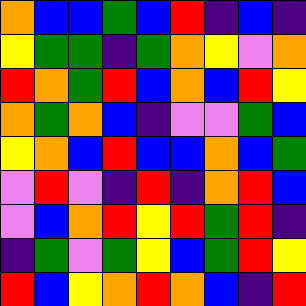[["orange", "blue", "blue", "green", "blue", "red", "indigo", "blue", "indigo"], ["yellow", "green", "green", "indigo", "green", "orange", "yellow", "violet", "orange"], ["red", "orange", "green", "red", "blue", "orange", "blue", "red", "yellow"], ["orange", "green", "orange", "blue", "indigo", "violet", "violet", "green", "blue"], ["yellow", "orange", "blue", "red", "blue", "blue", "orange", "blue", "green"], ["violet", "red", "violet", "indigo", "red", "indigo", "orange", "red", "blue"], ["violet", "blue", "orange", "red", "yellow", "red", "green", "red", "indigo"], ["indigo", "green", "violet", "green", "yellow", "blue", "green", "red", "yellow"], ["red", "blue", "yellow", "orange", "red", "orange", "blue", "indigo", "red"]]